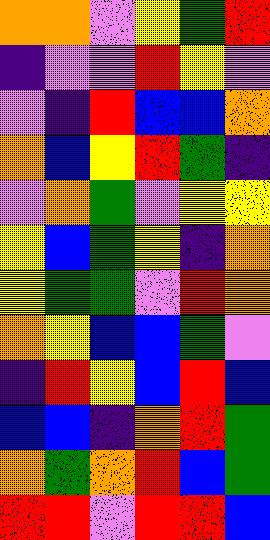[["orange", "orange", "violet", "yellow", "green", "red"], ["indigo", "violet", "violet", "red", "yellow", "violet"], ["violet", "indigo", "red", "blue", "blue", "orange"], ["orange", "blue", "yellow", "red", "green", "indigo"], ["violet", "orange", "green", "violet", "yellow", "yellow"], ["yellow", "blue", "green", "yellow", "indigo", "orange"], ["yellow", "green", "green", "violet", "red", "orange"], ["orange", "yellow", "blue", "blue", "green", "violet"], ["indigo", "red", "yellow", "blue", "red", "blue"], ["blue", "blue", "indigo", "orange", "red", "green"], ["orange", "green", "orange", "red", "blue", "green"], ["red", "red", "violet", "red", "red", "blue"]]